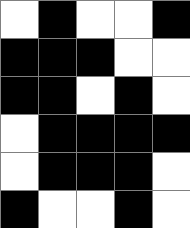[["white", "black", "white", "white", "black"], ["black", "black", "black", "white", "white"], ["black", "black", "white", "black", "white"], ["white", "black", "black", "black", "black"], ["white", "black", "black", "black", "white"], ["black", "white", "white", "black", "white"]]